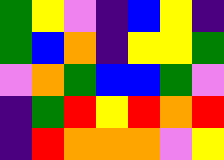[["green", "yellow", "violet", "indigo", "blue", "yellow", "indigo"], ["green", "blue", "orange", "indigo", "yellow", "yellow", "green"], ["violet", "orange", "green", "blue", "blue", "green", "violet"], ["indigo", "green", "red", "yellow", "red", "orange", "red"], ["indigo", "red", "orange", "orange", "orange", "violet", "yellow"]]